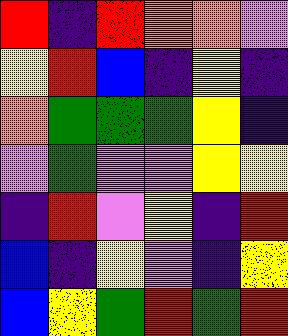[["red", "indigo", "red", "orange", "orange", "violet"], ["yellow", "red", "blue", "indigo", "yellow", "indigo"], ["orange", "green", "green", "green", "yellow", "indigo"], ["violet", "green", "violet", "violet", "yellow", "yellow"], ["indigo", "red", "violet", "yellow", "indigo", "red"], ["blue", "indigo", "yellow", "violet", "indigo", "yellow"], ["blue", "yellow", "green", "red", "green", "red"]]